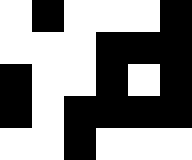[["white", "black", "white", "white", "white", "black"], ["white", "white", "white", "black", "black", "black"], ["black", "white", "white", "black", "white", "black"], ["black", "white", "black", "black", "black", "black"], ["white", "white", "black", "white", "white", "white"]]